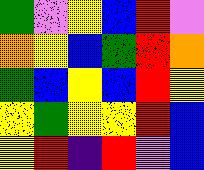[["green", "violet", "yellow", "blue", "red", "violet"], ["orange", "yellow", "blue", "green", "red", "orange"], ["green", "blue", "yellow", "blue", "red", "yellow"], ["yellow", "green", "yellow", "yellow", "red", "blue"], ["yellow", "red", "indigo", "red", "violet", "blue"]]